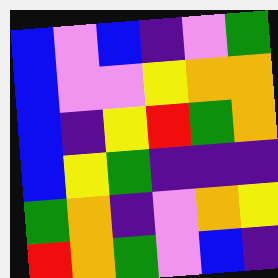[["blue", "violet", "blue", "indigo", "violet", "green"], ["blue", "violet", "violet", "yellow", "orange", "orange"], ["blue", "indigo", "yellow", "red", "green", "orange"], ["blue", "yellow", "green", "indigo", "indigo", "indigo"], ["green", "orange", "indigo", "violet", "orange", "yellow"], ["red", "orange", "green", "violet", "blue", "indigo"]]